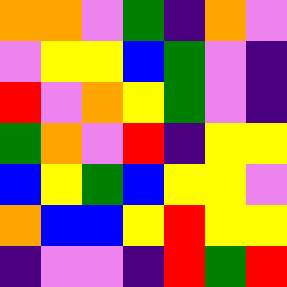[["orange", "orange", "violet", "green", "indigo", "orange", "violet"], ["violet", "yellow", "yellow", "blue", "green", "violet", "indigo"], ["red", "violet", "orange", "yellow", "green", "violet", "indigo"], ["green", "orange", "violet", "red", "indigo", "yellow", "yellow"], ["blue", "yellow", "green", "blue", "yellow", "yellow", "violet"], ["orange", "blue", "blue", "yellow", "red", "yellow", "yellow"], ["indigo", "violet", "violet", "indigo", "red", "green", "red"]]